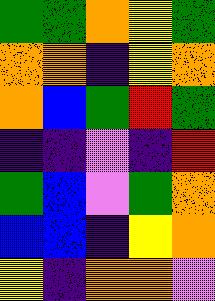[["green", "green", "orange", "yellow", "green"], ["orange", "orange", "indigo", "yellow", "orange"], ["orange", "blue", "green", "red", "green"], ["indigo", "indigo", "violet", "indigo", "red"], ["green", "blue", "violet", "green", "orange"], ["blue", "blue", "indigo", "yellow", "orange"], ["yellow", "indigo", "orange", "orange", "violet"]]